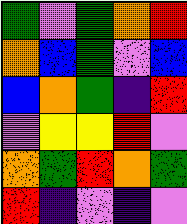[["green", "violet", "green", "orange", "red"], ["orange", "blue", "green", "violet", "blue"], ["blue", "orange", "green", "indigo", "red"], ["violet", "yellow", "yellow", "red", "violet"], ["orange", "green", "red", "orange", "green"], ["red", "indigo", "violet", "indigo", "violet"]]